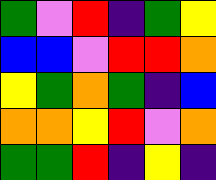[["green", "violet", "red", "indigo", "green", "yellow"], ["blue", "blue", "violet", "red", "red", "orange"], ["yellow", "green", "orange", "green", "indigo", "blue"], ["orange", "orange", "yellow", "red", "violet", "orange"], ["green", "green", "red", "indigo", "yellow", "indigo"]]